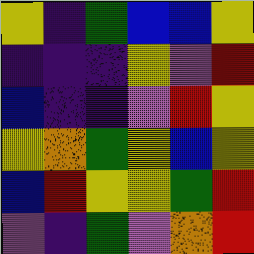[["yellow", "indigo", "green", "blue", "blue", "yellow"], ["indigo", "indigo", "indigo", "yellow", "violet", "red"], ["blue", "indigo", "indigo", "violet", "red", "yellow"], ["yellow", "orange", "green", "yellow", "blue", "yellow"], ["blue", "red", "yellow", "yellow", "green", "red"], ["violet", "indigo", "green", "violet", "orange", "red"]]